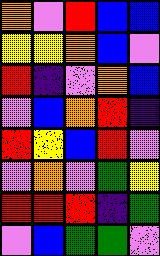[["orange", "violet", "red", "blue", "blue"], ["yellow", "yellow", "orange", "blue", "violet"], ["red", "indigo", "violet", "orange", "blue"], ["violet", "blue", "orange", "red", "indigo"], ["red", "yellow", "blue", "red", "violet"], ["violet", "orange", "violet", "green", "yellow"], ["red", "red", "red", "indigo", "green"], ["violet", "blue", "green", "green", "violet"]]